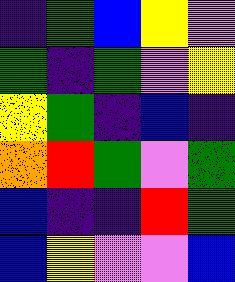[["indigo", "green", "blue", "yellow", "violet"], ["green", "indigo", "green", "violet", "yellow"], ["yellow", "green", "indigo", "blue", "indigo"], ["orange", "red", "green", "violet", "green"], ["blue", "indigo", "indigo", "red", "green"], ["blue", "yellow", "violet", "violet", "blue"]]